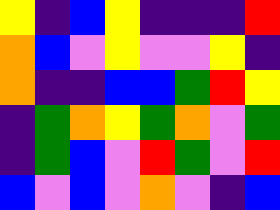[["yellow", "indigo", "blue", "yellow", "indigo", "indigo", "indigo", "red"], ["orange", "blue", "violet", "yellow", "violet", "violet", "yellow", "indigo"], ["orange", "indigo", "indigo", "blue", "blue", "green", "red", "yellow"], ["indigo", "green", "orange", "yellow", "green", "orange", "violet", "green"], ["indigo", "green", "blue", "violet", "red", "green", "violet", "red"], ["blue", "violet", "blue", "violet", "orange", "violet", "indigo", "blue"]]